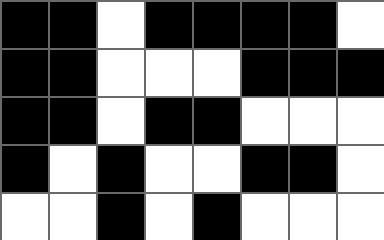[["black", "black", "white", "black", "black", "black", "black", "white"], ["black", "black", "white", "white", "white", "black", "black", "black"], ["black", "black", "white", "black", "black", "white", "white", "white"], ["black", "white", "black", "white", "white", "black", "black", "white"], ["white", "white", "black", "white", "black", "white", "white", "white"]]